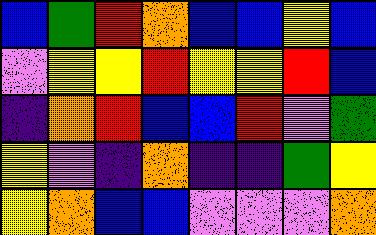[["blue", "green", "red", "orange", "blue", "blue", "yellow", "blue"], ["violet", "yellow", "yellow", "red", "yellow", "yellow", "red", "blue"], ["indigo", "orange", "red", "blue", "blue", "red", "violet", "green"], ["yellow", "violet", "indigo", "orange", "indigo", "indigo", "green", "yellow"], ["yellow", "orange", "blue", "blue", "violet", "violet", "violet", "orange"]]